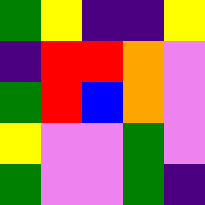[["green", "yellow", "indigo", "indigo", "yellow"], ["indigo", "red", "red", "orange", "violet"], ["green", "red", "blue", "orange", "violet"], ["yellow", "violet", "violet", "green", "violet"], ["green", "violet", "violet", "green", "indigo"]]